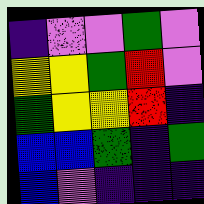[["indigo", "violet", "violet", "green", "violet"], ["yellow", "yellow", "green", "red", "violet"], ["green", "yellow", "yellow", "red", "indigo"], ["blue", "blue", "green", "indigo", "green"], ["blue", "violet", "indigo", "indigo", "indigo"]]